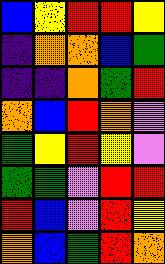[["blue", "yellow", "red", "red", "yellow"], ["indigo", "orange", "orange", "blue", "green"], ["indigo", "indigo", "orange", "green", "red"], ["orange", "blue", "red", "orange", "violet"], ["green", "yellow", "red", "yellow", "violet"], ["green", "green", "violet", "red", "red"], ["red", "blue", "violet", "red", "yellow"], ["orange", "blue", "green", "red", "orange"]]